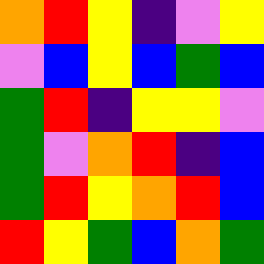[["orange", "red", "yellow", "indigo", "violet", "yellow"], ["violet", "blue", "yellow", "blue", "green", "blue"], ["green", "red", "indigo", "yellow", "yellow", "violet"], ["green", "violet", "orange", "red", "indigo", "blue"], ["green", "red", "yellow", "orange", "red", "blue"], ["red", "yellow", "green", "blue", "orange", "green"]]